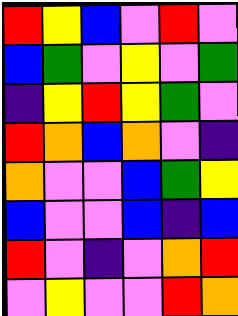[["red", "yellow", "blue", "violet", "red", "violet"], ["blue", "green", "violet", "yellow", "violet", "green"], ["indigo", "yellow", "red", "yellow", "green", "violet"], ["red", "orange", "blue", "orange", "violet", "indigo"], ["orange", "violet", "violet", "blue", "green", "yellow"], ["blue", "violet", "violet", "blue", "indigo", "blue"], ["red", "violet", "indigo", "violet", "orange", "red"], ["violet", "yellow", "violet", "violet", "red", "orange"]]